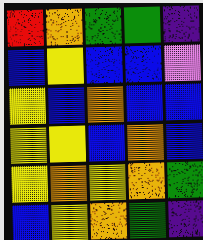[["red", "orange", "green", "green", "indigo"], ["blue", "yellow", "blue", "blue", "violet"], ["yellow", "blue", "orange", "blue", "blue"], ["yellow", "yellow", "blue", "orange", "blue"], ["yellow", "orange", "yellow", "orange", "green"], ["blue", "yellow", "orange", "green", "indigo"]]